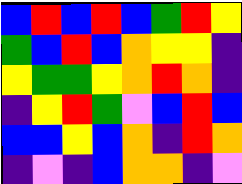[["blue", "red", "blue", "red", "blue", "green", "red", "yellow"], ["green", "blue", "red", "blue", "orange", "yellow", "yellow", "indigo"], ["yellow", "green", "green", "yellow", "orange", "red", "orange", "indigo"], ["indigo", "yellow", "red", "green", "violet", "blue", "red", "blue"], ["blue", "blue", "yellow", "blue", "orange", "indigo", "red", "orange"], ["indigo", "violet", "indigo", "blue", "orange", "orange", "indigo", "violet"]]